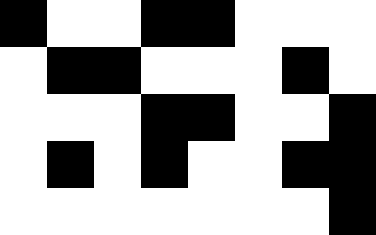[["black", "white", "white", "black", "black", "white", "white", "white"], ["white", "black", "black", "white", "white", "white", "black", "white"], ["white", "white", "white", "black", "black", "white", "white", "black"], ["white", "black", "white", "black", "white", "white", "black", "black"], ["white", "white", "white", "white", "white", "white", "white", "black"]]